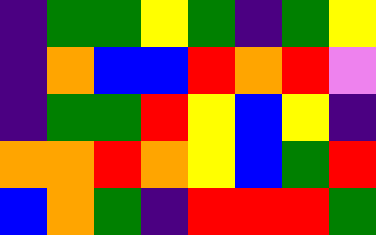[["indigo", "green", "green", "yellow", "green", "indigo", "green", "yellow"], ["indigo", "orange", "blue", "blue", "red", "orange", "red", "violet"], ["indigo", "green", "green", "red", "yellow", "blue", "yellow", "indigo"], ["orange", "orange", "red", "orange", "yellow", "blue", "green", "red"], ["blue", "orange", "green", "indigo", "red", "red", "red", "green"]]